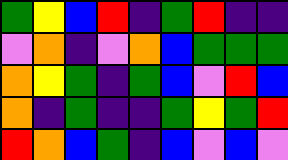[["green", "yellow", "blue", "red", "indigo", "green", "red", "indigo", "indigo"], ["violet", "orange", "indigo", "violet", "orange", "blue", "green", "green", "green"], ["orange", "yellow", "green", "indigo", "green", "blue", "violet", "red", "blue"], ["orange", "indigo", "green", "indigo", "indigo", "green", "yellow", "green", "red"], ["red", "orange", "blue", "green", "indigo", "blue", "violet", "blue", "violet"]]